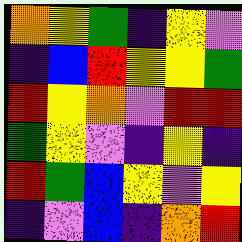[["orange", "yellow", "green", "indigo", "yellow", "violet"], ["indigo", "blue", "red", "yellow", "yellow", "green"], ["red", "yellow", "orange", "violet", "red", "red"], ["green", "yellow", "violet", "indigo", "yellow", "indigo"], ["red", "green", "blue", "yellow", "violet", "yellow"], ["indigo", "violet", "blue", "indigo", "orange", "red"]]